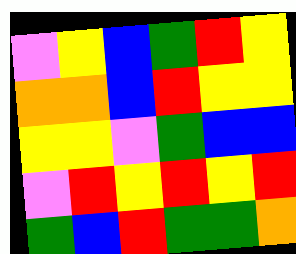[["violet", "yellow", "blue", "green", "red", "yellow"], ["orange", "orange", "blue", "red", "yellow", "yellow"], ["yellow", "yellow", "violet", "green", "blue", "blue"], ["violet", "red", "yellow", "red", "yellow", "red"], ["green", "blue", "red", "green", "green", "orange"]]